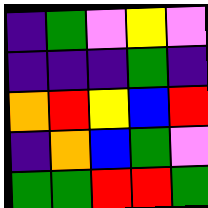[["indigo", "green", "violet", "yellow", "violet"], ["indigo", "indigo", "indigo", "green", "indigo"], ["orange", "red", "yellow", "blue", "red"], ["indigo", "orange", "blue", "green", "violet"], ["green", "green", "red", "red", "green"]]